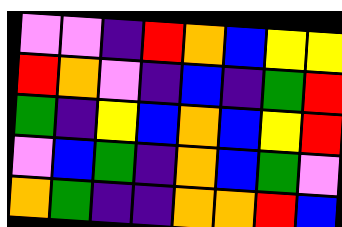[["violet", "violet", "indigo", "red", "orange", "blue", "yellow", "yellow"], ["red", "orange", "violet", "indigo", "blue", "indigo", "green", "red"], ["green", "indigo", "yellow", "blue", "orange", "blue", "yellow", "red"], ["violet", "blue", "green", "indigo", "orange", "blue", "green", "violet"], ["orange", "green", "indigo", "indigo", "orange", "orange", "red", "blue"]]